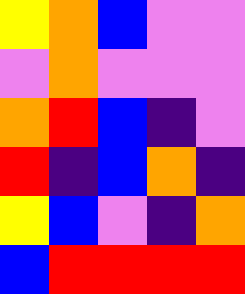[["yellow", "orange", "blue", "violet", "violet"], ["violet", "orange", "violet", "violet", "violet"], ["orange", "red", "blue", "indigo", "violet"], ["red", "indigo", "blue", "orange", "indigo"], ["yellow", "blue", "violet", "indigo", "orange"], ["blue", "red", "red", "red", "red"]]